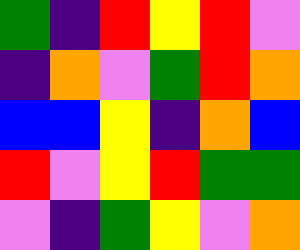[["green", "indigo", "red", "yellow", "red", "violet"], ["indigo", "orange", "violet", "green", "red", "orange"], ["blue", "blue", "yellow", "indigo", "orange", "blue"], ["red", "violet", "yellow", "red", "green", "green"], ["violet", "indigo", "green", "yellow", "violet", "orange"]]